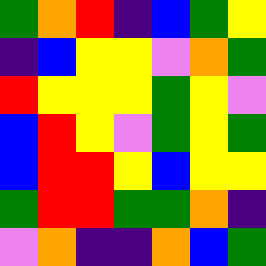[["green", "orange", "red", "indigo", "blue", "green", "yellow"], ["indigo", "blue", "yellow", "yellow", "violet", "orange", "green"], ["red", "yellow", "yellow", "yellow", "green", "yellow", "violet"], ["blue", "red", "yellow", "violet", "green", "yellow", "green"], ["blue", "red", "red", "yellow", "blue", "yellow", "yellow"], ["green", "red", "red", "green", "green", "orange", "indigo"], ["violet", "orange", "indigo", "indigo", "orange", "blue", "green"]]